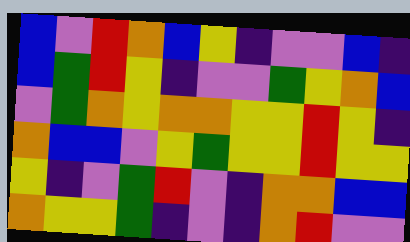[["blue", "violet", "red", "orange", "blue", "yellow", "indigo", "violet", "violet", "blue", "indigo"], ["blue", "green", "red", "yellow", "indigo", "violet", "violet", "green", "yellow", "orange", "blue"], ["violet", "green", "orange", "yellow", "orange", "orange", "yellow", "yellow", "red", "yellow", "indigo"], ["orange", "blue", "blue", "violet", "yellow", "green", "yellow", "yellow", "red", "yellow", "yellow"], ["yellow", "indigo", "violet", "green", "red", "violet", "indigo", "orange", "orange", "blue", "blue"], ["orange", "yellow", "yellow", "green", "indigo", "violet", "indigo", "orange", "red", "violet", "violet"]]